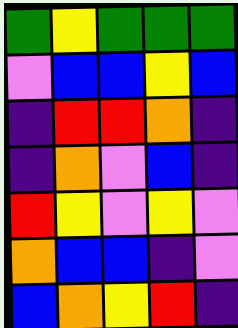[["green", "yellow", "green", "green", "green"], ["violet", "blue", "blue", "yellow", "blue"], ["indigo", "red", "red", "orange", "indigo"], ["indigo", "orange", "violet", "blue", "indigo"], ["red", "yellow", "violet", "yellow", "violet"], ["orange", "blue", "blue", "indigo", "violet"], ["blue", "orange", "yellow", "red", "indigo"]]